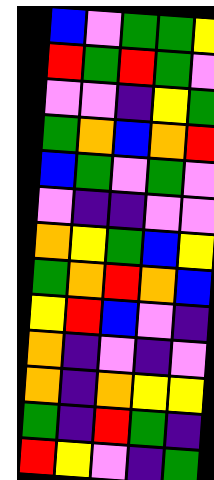[["blue", "violet", "green", "green", "yellow"], ["red", "green", "red", "green", "violet"], ["violet", "violet", "indigo", "yellow", "green"], ["green", "orange", "blue", "orange", "red"], ["blue", "green", "violet", "green", "violet"], ["violet", "indigo", "indigo", "violet", "violet"], ["orange", "yellow", "green", "blue", "yellow"], ["green", "orange", "red", "orange", "blue"], ["yellow", "red", "blue", "violet", "indigo"], ["orange", "indigo", "violet", "indigo", "violet"], ["orange", "indigo", "orange", "yellow", "yellow"], ["green", "indigo", "red", "green", "indigo"], ["red", "yellow", "violet", "indigo", "green"]]